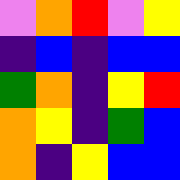[["violet", "orange", "red", "violet", "yellow"], ["indigo", "blue", "indigo", "blue", "blue"], ["green", "orange", "indigo", "yellow", "red"], ["orange", "yellow", "indigo", "green", "blue"], ["orange", "indigo", "yellow", "blue", "blue"]]